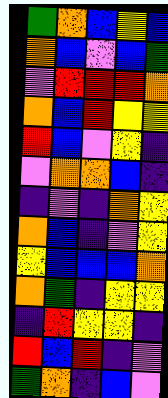[["green", "orange", "blue", "yellow", "blue"], ["orange", "blue", "violet", "blue", "green"], ["violet", "red", "red", "red", "orange"], ["orange", "blue", "red", "yellow", "yellow"], ["red", "blue", "violet", "yellow", "indigo"], ["violet", "orange", "orange", "blue", "indigo"], ["indigo", "violet", "indigo", "orange", "yellow"], ["orange", "blue", "indigo", "violet", "yellow"], ["yellow", "blue", "blue", "blue", "orange"], ["orange", "green", "indigo", "yellow", "yellow"], ["indigo", "red", "yellow", "yellow", "indigo"], ["red", "blue", "red", "indigo", "violet"], ["green", "orange", "indigo", "blue", "violet"]]